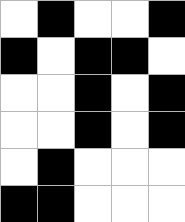[["white", "black", "white", "white", "black"], ["black", "white", "black", "black", "white"], ["white", "white", "black", "white", "black"], ["white", "white", "black", "white", "black"], ["white", "black", "white", "white", "white"], ["black", "black", "white", "white", "white"]]